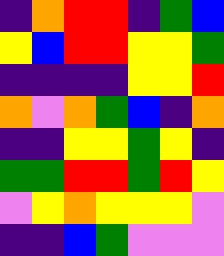[["indigo", "orange", "red", "red", "indigo", "green", "blue"], ["yellow", "blue", "red", "red", "yellow", "yellow", "green"], ["indigo", "indigo", "indigo", "indigo", "yellow", "yellow", "red"], ["orange", "violet", "orange", "green", "blue", "indigo", "orange"], ["indigo", "indigo", "yellow", "yellow", "green", "yellow", "indigo"], ["green", "green", "red", "red", "green", "red", "yellow"], ["violet", "yellow", "orange", "yellow", "yellow", "yellow", "violet"], ["indigo", "indigo", "blue", "green", "violet", "violet", "violet"]]